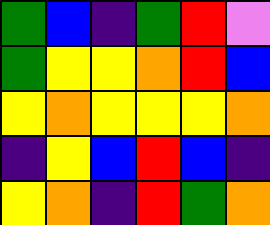[["green", "blue", "indigo", "green", "red", "violet"], ["green", "yellow", "yellow", "orange", "red", "blue"], ["yellow", "orange", "yellow", "yellow", "yellow", "orange"], ["indigo", "yellow", "blue", "red", "blue", "indigo"], ["yellow", "orange", "indigo", "red", "green", "orange"]]